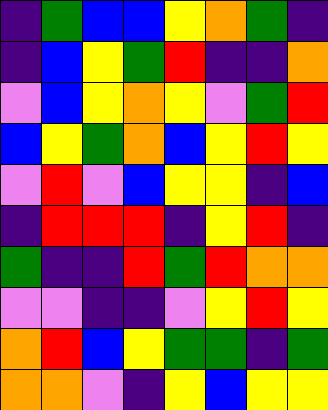[["indigo", "green", "blue", "blue", "yellow", "orange", "green", "indigo"], ["indigo", "blue", "yellow", "green", "red", "indigo", "indigo", "orange"], ["violet", "blue", "yellow", "orange", "yellow", "violet", "green", "red"], ["blue", "yellow", "green", "orange", "blue", "yellow", "red", "yellow"], ["violet", "red", "violet", "blue", "yellow", "yellow", "indigo", "blue"], ["indigo", "red", "red", "red", "indigo", "yellow", "red", "indigo"], ["green", "indigo", "indigo", "red", "green", "red", "orange", "orange"], ["violet", "violet", "indigo", "indigo", "violet", "yellow", "red", "yellow"], ["orange", "red", "blue", "yellow", "green", "green", "indigo", "green"], ["orange", "orange", "violet", "indigo", "yellow", "blue", "yellow", "yellow"]]